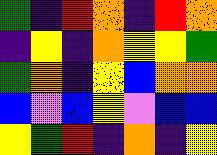[["green", "indigo", "red", "orange", "indigo", "red", "orange"], ["indigo", "yellow", "indigo", "orange", "yellow", "yellow", "green"], ["green", "orange", "indigo", "yellow", "blue", "orange", "orange"], ["blue", "violet", "blue", "yellow", "violet", "blue", "blue"], ["yellow", "green", "red", "indigo", "orange", "indigo", "yellow"]]